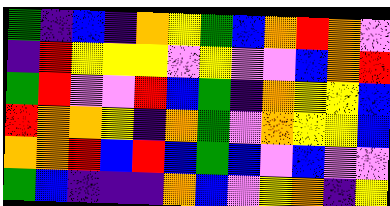[["green", "indigo", "blue", "indigo", "orange", "yellow", "green", "blue", "orange", "red", "orange", "violet"], ["indigo", "red", "yellow", "yellow", "yellow", "violet", "yellow", "violet", "violet", "blue", "orange", "red"], ["green", "red", "violet", "violet", "red", "blue", "green", "indigo", "orange", "yellow", "yellow", "blue"], ["red", "orange", "orange", "yellow", "indigo", "orange", "green", "violet", "orange", "yellow", "yellow", "blue"], ["orange", "orange", "red", "blue", "red", "blue", "green", "blue", "violet", "blue", "violet", "violet"], ["green", "blue", "indigo", "indigo", "indigo", "orange", "blue", "violet", "yellow", "orange", "indigo", "yellow"]]